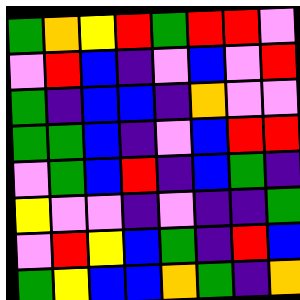[["green", "orange", "yellow", "red", "green", "red", "red", "violet"], ["violet", "red", "blue", "indigo", "violet", "blue", "violet", "red"], ["green", "indigo", "blue", "blue", "indigo", "orange", "violet", "violet"], ["green", "green", "blue", "indigo", "violet", "blue", "red", "red"], ["violet", "green", "blue", "red", "indigo", "blue", "green", "indigo"], ["yellow", "violet", "violet", "indigo", "violet", "indigo", "indigo", "green"], ["violet", "red", "yellow", "blue", "green", "indigo", "red", "blue"], ["green", "yellow", "blue", "blue", "orange", "green", "indigo", "orange"]]